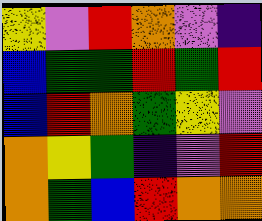[["yellow", "violet", "red", "orange", "violet", "indigo"], ["blue", "green", "green", "red", "green", "red"], ["blue", "red", "orange", "green", "yellow", "violet"], ["orange", "yellow", "green", "indigo", "violet", "red"], ["orange", "green", "blue", "red", "orange", "orange"]]